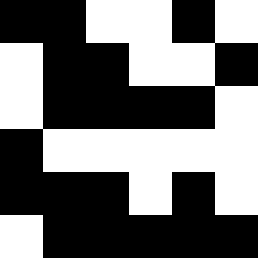[["black", "black", "white", "white", "black", "white"], ["white", "black", "black", "white", "white", "black"], ["white", "black", "black", "black", "black", "white"], ["black", "white", "white", "white", "white", "white"], ["black", "black", "black", "white", "black", "white"], ["white", "black", "black", "black", "black", "black"]]